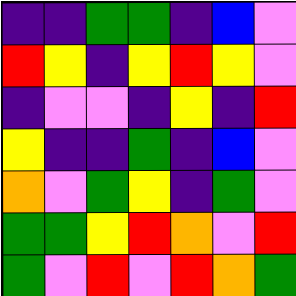[["indigo", "indigo", "green", "green", "indigo", "blue", "violet"], ["red", "yellow", "indigo", "yellow", "red", "yellow", "violet"], ["indigo", "violet", "violet", "indigo", "yellow", "indigo", "red"], ["yellow", "indigo", "indigo", "green", "indigo", "blue", "violet"], ["orange", "violet", "green", "yellow", "indigo", "green", "violet"], ["green", "green", "yellow", "red", "orange", "violet", "red"], ["green", "violet", "red", "violet", "red", "orange", "green"]]